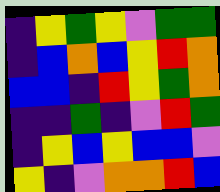[["indigo", "yellow", "green", "yellow", "violet", "green", "green"], ["indigo", "blue", "orange", "blue", "yellow", "red", "orange"], ["blue", "blue", "indigo", "red", "yellow", "green", "orange"], ["indigo", "indigo", "green", "indigo", "violet", "red", "green"], ["indigo", "yellow", "blue", "yellow", "blue", "blue", "violet"], ["yellow", "indigo", "violet", "orange", "orange", "red", "blue"]]